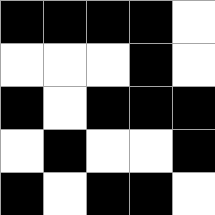[["black", "black", "black", "black", "white"], ["white", "white", "white", "black", "white"], ["black", "white", "black", "black", "black"], ["white", "black", "white", "white", "black"], ["black", "white", "black", "black", "white"]]